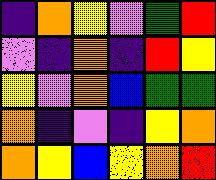[["indigo", "orange", "yellow", "violet", "green", "red"], ["violet", "indigo", "orange", "indigo", "red", "yellow"], ["yellow", "violet", "orange", "blue", "green", "green"], ["orange", "indigo", "violet", "indigo", "yellow", "orange"], ["orange", "yellow", "blue", "yellow", "orange", "red"]]